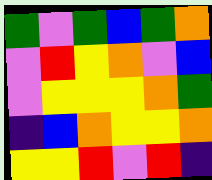[["green", "violet", "green", "blue", "green", "orange"], ["violet", "red", "yellow", "orange", "violet", "blue"], ["violet", "yellow", "yellow", "yellow", "orange", "green"], ["indigo", "blue", "orange", "yellow", "yellow", "orange"], ["yellow", "yellow", "red", "violet", "red", "indigo"]]